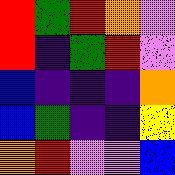[["red", "green", "red", "orange", "violet"], ["red", "indigo", "green", "red", "violet"], ["blue", "indigo", "indigo", "indigo", "orange"], ["blue", "green", "indigo", "indigo", "yellow"], ["orange", "red", "violet", "violet", "blue"]]